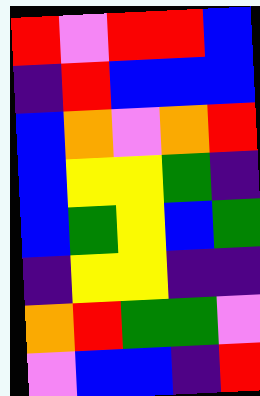[["red", "violet", "red", "red", "blue"], ["indigo", "red", "blue", "blue", "blue"], ["blue", "orange", "violet", "orange", "red"], ["blue", "yellow", "yellow", "green", "indigo"], ["blue", "green", "yellow", "blue", "green"], ["indigo", "yellow", "yellow", "indigo", "indigo"], ["orange", "red", "green", "green", "violet"], ["violet", "blue", "blue", "indigo", "red"]]